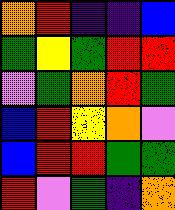[["orange", "red", "indigo", "indigo", "blue"], ["green", "yellow", "green", "red", "red"], ["violet", "green", "orange", "red", "green"], ["blue", "red", "yellow", "orange", "violet"], ["blue", "red", "red", "green", "green"], ["red", "violet", "green", "indigo", "orange"]]